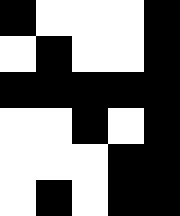[["black", "white", "white", "white", "black"], ["white", "black", "white", "white", "black"], ["black", "black", "black", "black", "black"], ["white", "white", "black", "white", "black"], ["white", "white", "white", "black", "black"], ["white", "black", "white", "black", "black"]]